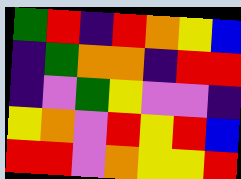[["green", "red", "indigo", "red", "orange", "yellow", "blue"], ["indigo", "green", "orange", "orange", "indigo", "red", "red"], ["indigo", "violet", "green", "yellow", "violet", "violet", "indigo"], ["yellow", "orange", "violet", "red", "yellow", "red", "blue"], ["red", "red", "violet", "orange", "yellow", "yellow", "red"]]